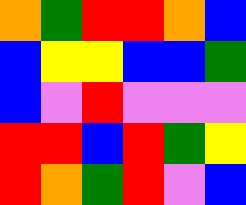[["orange", "green", "red", "red", "orange", "blue"], ["blue", "yellow", "yellow", "blue", "blue", "green"], ["blue", "violet", "red", "violet", "violet", "violet"], ["red", "red", "blue", "red", "green", "yellow"], ["red", "orange", "green", "red", "violet", "blue"]]